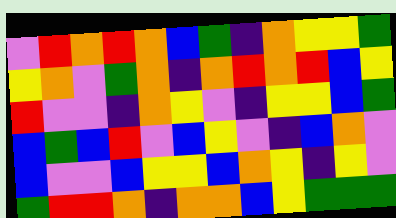[["violet", "red", "orange", "red", "orange", "blue", "green", "indigo", "orange", "yellow", "yellow", "green"], ["yellow", "orange", "violet", "green", "orange", "indigo", "orange", "red", "orange", "red", "blue", "yellow"], ["red", "violet", "violet", "indigo", "orange", "yellow", "violet", "indigo", "yellow", "yellow", "blue", "green"], ["blue", "green", "blue", "red", "violet", "blue", "yellow", "violet", "indigo", "blue", "orange", "violet"], ["blue", "violet", "violet", "blue", "yellow", "yellow", "blue", "orange", "yellow", "indigo", "yellow", "violet"], ["green", "red", "red", "orange", "indigo", "orange", "orange", "blue", "yellow", "green", "green", "green"]]